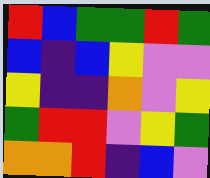[["red", "blue", "green", "green", "red", "green"], ["blue", "indigo", "blue", "yellow", "violet", "violet"], ["yellow", "indigo", "indigo", "orange", "violet", "yellow"], ["green", "red", "red", "violet", "yellow", "green"], ["orange", "orange", "red", "indigo", "blue", "violet"]]